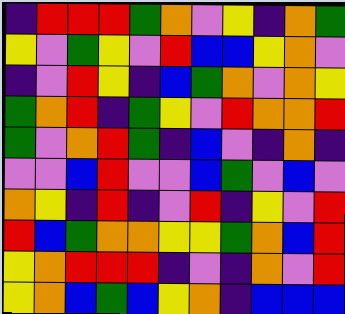[["indigo", "red", "red", "red", "green", "orange", "violet", "yellow", "indigo", "orange", "green"], ["yellow", "violet", "green", "yellow", "violet", "red", "blue", "blue", "yellow", "orange", "violet"], ["indigo", "violet", "red", "yellow", "indigo", "blue", "green", "orange", "violet", "orange", "yellow"], ["green", "orange", "red", "indigo", "green", "yellow", "violet", "red", "orange", "orange", "red"], ["green", "violet", "orange", "red", "green", "indigo", "blue", "violet", "indigo", "orange", "indigo"], ["violet", "violet", "blue", "red", "violet", "violet", "blue", "green", "violet", "blue", "violet"], ["orange", "yellow", "indigo", "red", "indigo", "violet", "red", "indigo", "yellow", "violet", "red"], ["red", "blue", "green", "orange", "orange", "yellow", "yellow", "green", "orange", "blue", "red"], ["yellow", "orange", "red", "red", "red", "indigo", "violet", "indigo", "orange", "violet", "red"], ["yellow", "orange", "blue", "green", "blue", "yellow", "orange", "indigo", "blue", "blue", "blue"]]